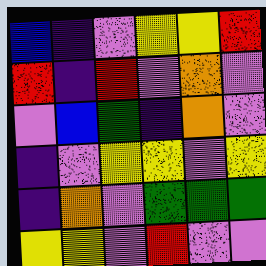[["blue", "indigo", "violet", "yellow", "yellow", "red"], ["red", "indigo", "red", "violet", "orange", "violet"], ["violet", "blue", "green", "indigo", "orange", "violet"], ["indigo", "violet", "yellow", "yellow", "violet", "yellow"], ["indigo", "orange", "violet", "green", "green", "green"], ["yellow", "yellow", "violet", "red", "violet", "violet"]]